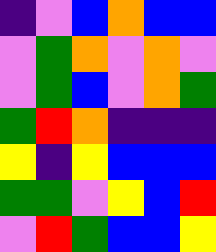[["indigo", "violet", "blue", "orange", "blue", "blue"], ["violet", "green", "orange", "violet", "orange", "violet"], ["violet", "green", "blue", "violet", "orange", "green"], ["green", "red", "orange", "indigo", "indigo", "indigo"], ["yellow", "indigo", "yellow", "blue", "blue", "blue"], ["green", "green", "violet", "yellow", "blue", "red"], ["violet", "red", "green", "blue", "blue", "yellow"]]